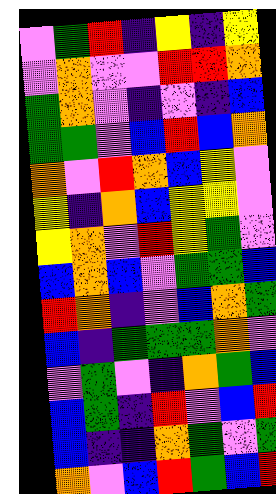[["violet", "green", "red", "indigo", "yellow", "indigo", "yellow"], ["violet", "orange", "violet", "violet", "red", "red", "orange"], ["green", "orange", "violet", "indigo", "violet", "indigo", "blue"], ["green", "green", "violet", "blue", "red", "blue", "orange"], ["orange", "violet", "red", "orange", "blue", "yellow", "violet"], ["yellow", "indigo", "orange", "blue", "yellow", "yellow", "violet"], ["yellow", "orange", "violet", "red", "yellow", "green", "violet"], ["blue", "orange", "blue", "violet", "green", "green", "blue"], ["red", "orange", "indigo", "violet", "blue", "orange", "green"], ["blue", "indigo", "green", "green", "green", "orange", "violet"], ["violet", "green", "violet", "indigo", "orange", "green", "blue"], ["blue", "green", "indigo", "red", "violet", "blue", "red"], ["blue", "indigo", "indigo", "orange", "green", "violet", "green"], ["orange", "violet", "blue", "red", "green", "blue", "red"]]